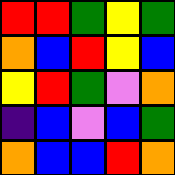[["red", "red", "green", "yellow", "green"], ["orange", "blue", "red", "yellow", "blue"], ["yellow", "red", "green", "violet", "orange"], ["indigo", "blue", "violet", "blue", "green"], ["orange", "blue", "blue", "red", "orange"]]